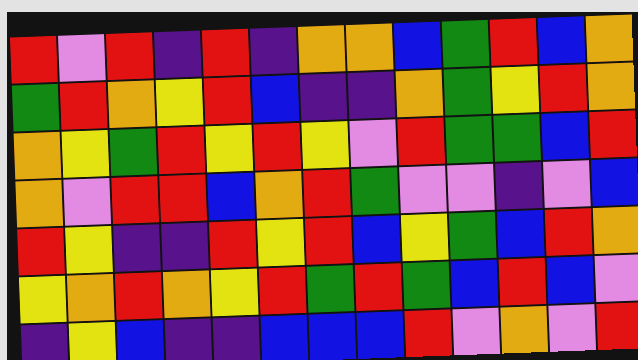[["red", "violet", "red", "indigo", "red", "indigo", "orange", "orange", "blue", "green", "red", "blue", "orange"], ["green", "red", "orange", "yellow", "red", "blue", "indigo", "indigo", "orange", "green", "yellow", "red", "orange"], ["orange", "yellow", "green", "red", "yellow", "red", "yellow", "violet", "red", "green", "green", "blue", "red"], ["orange", "violet", "red", "red", "blue", "orange", "red", "green", "violet", "violet", "indigo", "violet", "blue"], ["red", "yellow", "indigo", "indigo", "red", "yellow", "red", "blue", "yellow", "green", "blue", "red", "orange"], ["yellow", "orange", "red", "orange", "yellow", "red", "green", "red", "green", "blue", "red", "blue", "violet"], ["indigo", "yellow", "blue", "indigo", "indigo", "blue", "blue", "blue", "red", "violet", "orange", "violet", "red"]]